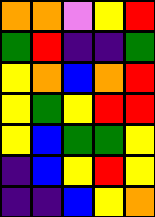[["orange", "orange", "violet", "yellow", "red"], ["green", "red", "indigo", "indigo", "green"], ["yellow", "orange", "blue", "orange", "red"], ["yellow", "green", "yellow", "red", "red"], ["yellow", "blue", "green", "green", "yellow"], ["indigo", "blue", "yellow", "red", "yellow"], ["indigo", "indigo", "blue", "yellow", "orange"]]